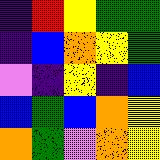[["indigo", "red", "yellow", "green", "green"], ["indigo", "blue", "orange", "yellow", "green"], ["violet", "indigo", "yellow", "indigo", "blue"], ["blue", "green", "blue", "orange", "yellow"], ["orange", "green", "violet", "orange", "yellow"]]